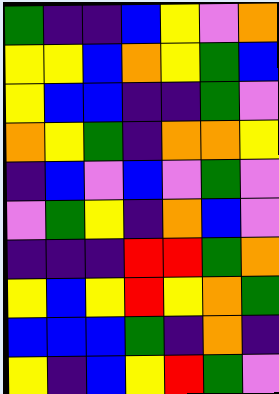[["green", "indigo", "indigo", "blue", "yellow", "violet", "orange"], ["yellow", "yellow", "blue", "orange", "yellow", "green", "blue"], ["yellow", "blue", "blue", "indigo", "indigo", "green", "violet"], ["orange", "yellow", "green", "indigo", "orange", "orange", "yellow"], ["indigo", "blue", "violet", "blue", "violet", "green", "violet"], ["violet", "green", "yellow", "indigo", "orange", "blue", "violet"], ["indigo", "indigo", "indigo", "red", "red", "green", "orange"], ["yellow", "blue", "yellow", "red", "yellow", "orange", "green"], ["blue", "blue", "blue", "green", "indigo", "orange", "indigo"], ["yellow", "indigo", "blue", "yellow", "red", "green", "violet"]]